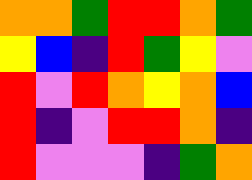[["orange", "orange", "green", "red", "red", "orange", "green"], ["yellow", "blue", "indigo", "red", "green", "yellow", "violet"], ["red", "violet", "red", "orange", "yellow", "orange", "blue"], ["red", "indigo", "violet", "red", "red", "orange", "indigo"], ["red", "violet", "violet", "violet", "indigo", "green", "orange"]]